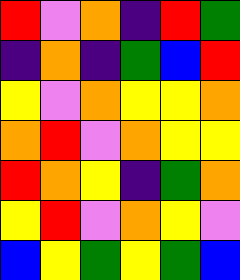[["red", "violet", "orange", "indigo", "red", "green"], ["indigo", "orange", "indigo", "green", "blue", "red"], ["yellow", "violet", "orange", "yellow", "yellow", "orange"], ["orange", "red", "violet", "orange", "yellow", "yellow"], ["red", "orange", "yellow", "indigo", "green", "orange"], ["yellow", "red", "violet", "orange", "yellow", "violet"], ["blue", "yellow", "green", "yellow", "green", "blue"]]